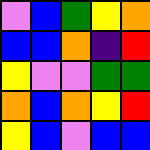[["violet", "blue", "green", "yellow", "orange"], ["blue", "blue", "orange", "indigo", "red"], ["yellow", "violet", "violet", "green", "green"], ["orange", "blue", "orange", "yellow", "red"], ["yellow", "blue", "violet", "blue", "blue"]]